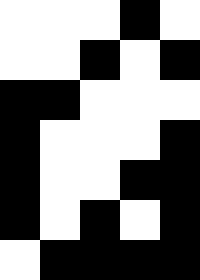[["white", "white", "white", "black", "white"], ["white", "white", "black", "white", "black"], ["black", "black", "white", "white", "white"], ["black", "white", "white", "white", "black"], ["black", "white", "white", "black", "black"], ["black", "white", "black", "white", "black"], ["white", "black", "black", "black", "black"]]